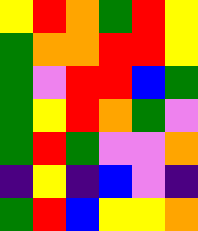[["yellow", "red", "orange", "green", "red", "yellow"], ["green", "orange", "orange", "red", "red", "yellow"], ["green", "violet", "red", "red", "blue", "green"], ["green", "yellow", "red", "orange", "green", "violet"], ["green", "red", "green", "violet", "violet", "orange"], ["indigo", "yellow", "indigo", "blue", "violet", "indigo"], ["green", "red", "blue", "yellow", "yellow", "orange"]]